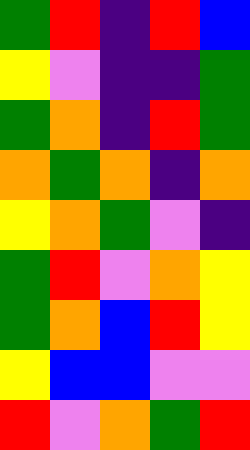[["green", "red", "indigo", "red", "blue"], ["yellow", "violet", "indigo", "indigo", "green"], ["green", "orange", "indigo", "red", "green"], ["orange", "green", "orange", "indigo", "orange"], ["yellow", "orange", "green", "violet", "indigo"], ["green", "red", "violet", "orange", "yellow"], ["green", "orange", "blue", "red", "yellow"], ["yellow", "blue", "blue", "violet", "violet"], ["red", "violet", "orange", "green", "red"]]